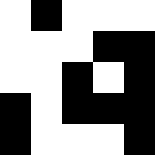[["white", "black", "white", "white", "white"], ["white", "white", "white", "black", "black"], ["white", "white", "black", "white", "black"], ["black", "white", "black", "black", "black"], ["black", "white", "white", "white", "black"]]